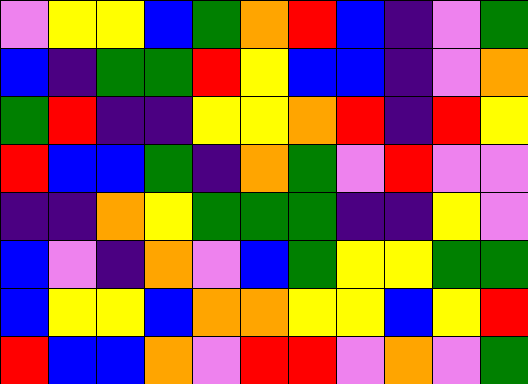[["violet", "yellow", "yellow", "blue", "green", "orange", "red", "blue", "indigo", "violet", "green"], ["blue", "indigo", "green", "green", "red", "yellow", "blue", "blue", "indigo", "violet", "orange"], ["green", "red", "indigo", "indigo", "yellow", "yellow", "orange", "red", "indigo", "red", "yellow"], ["red", "blue", "blue", "green", "indigo", "orange", "green", "violet", "red", "violet", "violet"], ["indigo", "indigo", "orange", "yellow", "green", "green", "green", "indigo", "indigo", "yellow", "violet"], ["blue", "violet", "indigo", "orange", "violet", "blue", "green", "yellow", "yellow", "green", "green"], ["blue", "yellow", "yellow", "blue", "orange", "orange", "yellow", "yellow", "blue", "yellow", "red"], ["red", "blue", "blue", "orange", "violet", "red", "red", "violet", "orange", "violet", "green"]]